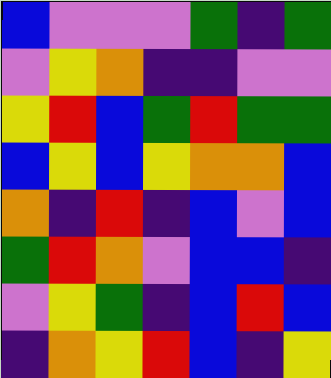[["blue", "violet", "violet", "violet", "green", "indigo", "green"], ["violet", "yellow", "orange", "indigo", "indigo", "violet", "violet"], ["yellow", "red", "blue", "green", "red", "green", "green"], ["blue", "yellow", "blue", "yellow", "orange", "orange", "blue"], ["orange", "indigo", "red", "indigo", "blue", "violet", "blue"], ["green", "red", "orange", "violet", "blue", "blue", "indigo"], ["violet", "yellow", "green", "indigo", "blue", "red", "blue"], ["indigo", "orange", "yellow", "red", "blue", "indigo", "yellow"]]